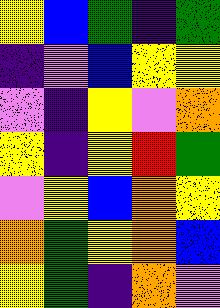[["yellow", "blue", "green", "indigo", "green"], ["indigo", "violet", "blue", "yellow", "yellow"], ["violet", "indigo", "yellow", "violet", "orange"], ["yellow", "indigo", "yellow", "red", "green"], ["violet", "yellow", "blue", "orange", "yellow"], ["orange", "green", "yellow", "orange", "blue"], ["yellow", "green", "indigo", "orange", "violet"]]